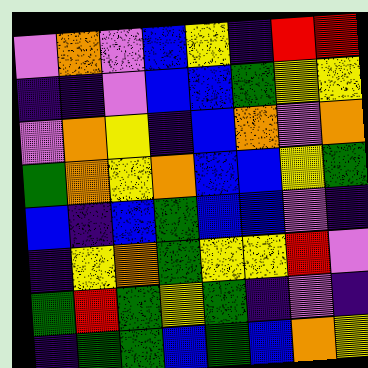[["violet", "orange", "violet", "blue", "yellow", "indigo", "red", "red"], ["indigo", "indigo", "violet", "blue", "blue", "green", "yellow", "yellow"], ["violet", "orange", "yellow", "indigo", "blue", "orange", "violet", "orange"], ["green", "orange", "yellow", "orange", "blue", "blue", "yellow", "green"], ["blue", "indigo", "blue", "green", "blue", "blue", "violet", "indigo"], ["indigo", "yellow", "orange", "green", "yellow", "yellow", "red", "violet"], ["green", "red", "green", "yellow", "green", "indigo", "violet", "indigo"], ["indigo", "green", "green", "blue", "green", "blue", "orange", "yellow"]]